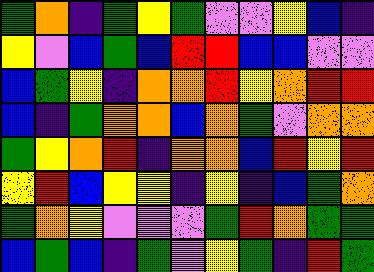[["green", "orange", "indigo", "green", "yellow", "green", "violet", "violet", "yellow", "blue", "indigo"], ["yellow", "violet", "blue", "green", "blue", "red", "red", "blue", "blue", "violet", "violet"], ["blue", "green", "yellow", "indigo", "orange", "orange", "red", "yellow", "orange", "red", "red"], ["blue", "indigo", "green", "orange", "orange", "blue", "orange", "green", "violet", "orange", "orange"], ["green", "yellow", "orange", "red", "indigo", "orange", "orange", "blue", "red", "yellow", "red"], ["yellow", "red", "blue", "yellow", "yellow", "indigo", "yellow", "indigo", "blue", "green", "orange"], ["green", "orange", "yellow", "violet", "violet", "violet", "green", "red", "orange", "green", "green"], ["blue", "green", "blue", "indigo", "green", "violet", "yellow", "green", "indigo", "red", "green"]]